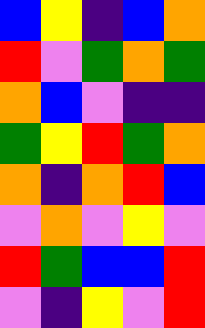[["blue", "yellow", "indigo", "blue", "orange"], ["red", "violet", "green", "orange", "green"], ["orange", "blue", "violet", "indigo", "indigo"], ["green", "yellow", "red", "green", "orange"], ["orange", "indigo", "orange", "red", "blue"], ["violet", "orange", "violet", "yellow", "violet"], ["red", "green", "blue", "blue", "red"], ["violet", "indigo", "yellow", "violet", "red"]]